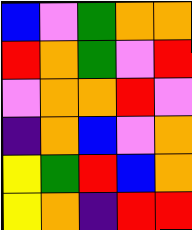[["blue", "violet", "green", "orange", "orange"], ["red", "orange", "green", "violet", "red"], ["violet", "orange", "orange", "red", "violet"], ["indigo", "orange", "blue", "violet", "orange"], ["yellow", "green", "red", "blue", "orange"], ["yellow", "orange", "indigo", "red", "red"]]